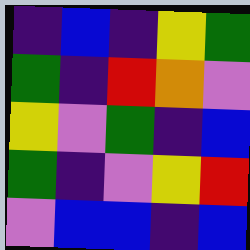[["indigo", "blue", "indigo", "yellow", "green"], ["green", "indigo", "red", "orange", "violet"], ["yellow", "violet", "green", "indigo", "blue"], ["green", "indigo", "violet", "yellow", "red"], ["violet", "blue", "blue", "indigo", "blue"]]